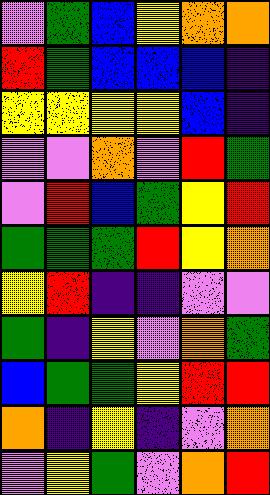[["violet", "green", "blue", "yellow", "orange", "orange"], ["red", "green", "blue", "blue", "blue", "indigo"], ["yellow", "yellow", "yellow", "yellow", "blue", "indigo"], ["violet", "violet", "orange", "violet", "red", "green"], ["violet", "red", "blue", "green", "yellow", "red"], ["green", "green", "green", "red", "yellow", "orange"], ["yellow", "red", "indigo", "indigo", "violet", "violet"], ["green", "indigo", "yellow", "violet", "orange", "green"], ["blue", "green", "green", "yellow", "red", "red"], ["orange", "indigo", "yellow", "indigo", "violet", "orange"], ["violet", "yellow", "green", "violet", "orange", "red"]]